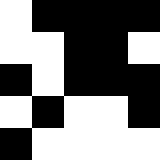[["white", "black", "black", "black", "black"], ["white", "white", "black", "black", "white"], ["black", "white", "black", "black", "black"], ["white", "black", "white", "white", "black"], ["black", "white", "white", "white", "white"]]